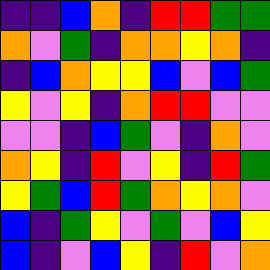[["indigo", "indigo", "blue", "orange", "indigo", "red", "red", "green", "green"], ["orange", "violet", "green", "indigo", "orange", "orange", "yellow", "orange", "indigo"], ["indigo", "blue", "orange", "yellow", "yellow", "blue", "violet", "blue", "green"], ["yellow", "violet", "yellow", "indigo", "orange", "red", "red", "violet", "violet"], ["violet", "violet", "indigo", "blue", "green", "violet", "indigo", "orange", "violet"], ["orange", "yellow", "indigo", "red", "violet", "yellow", "indigo", "red", "green"], ["yellow", "green", "blue", "red", "green", "orange", "yellow", "orange", "violet"], ["blue", "indigo", "green", "yellow", "violet", "green", "violet", "blue", "yellow"], ["blue", "indigo", "violet", "blue", "yellow", "indigo", "red", "violet", "orange"]]